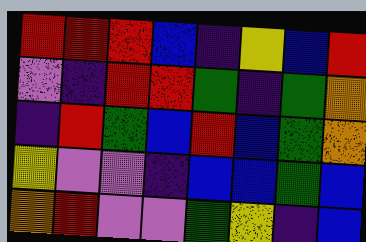[["red", "red", "red", "blue", "indigo", "yellow", "blue", "red"], ["violet", "indigo", "red", "red", "green", "indigo", "green", "orange"], ["indigo", "red", "green", "blue", "red", "blue", "green", "orange"], ["yellow", "violet", "violet", "indigo", "blue", "blue", "green", "blue"], ["orange", "red", "violet", "violet", "green", "yellow", "indigo", "blue"]]